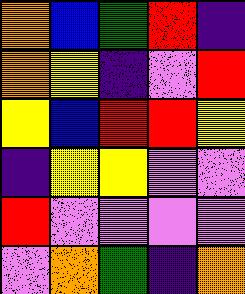[["orange", "blue", "green", "red", "indigo"], ["orange", "yellow", "indigo", "violet", "red"], ["yellow", "blue", "red", "red", "yellow"], ["indigo", "yellow", "yellow", "violet", "violet"], ["red", "violet", "violet", "violet", "violet"], ["violet", "orange", "green", "indigo", "orange"]]